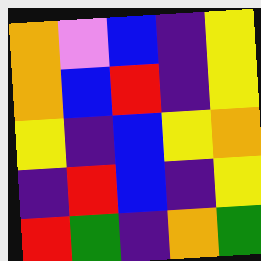[["orange", "violet", "blue", "indigo", "yellow"], ["orange", "blue", "red", "indigo", "yellow"], ["yellow", "indigo", "blue", "yellow", "orange"], ["indigo", "red", "blue", "indigo", "yellow"], ["red", "green", "indigo", "orange", "green"]]